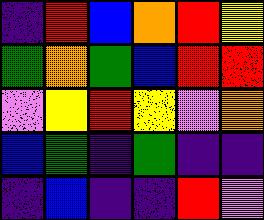[["indigo", "red", "blue", "orange", "red", "yellow"], ["green", "orange", "green", "blue", "red", "red"], ["violet", "yellow", "red", "yellow", "violet", "orange"], ["blue", "green", "indigo", "green", "indigo", "indigo"], ["indigo", "blue", "indigo", "indigo", "red", "violet"]]